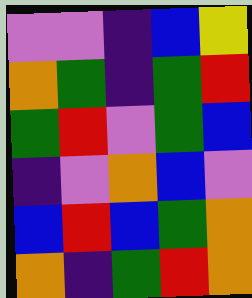[["violet", "violet", "indigo", "blue", "yellow"], ["orange", "green", "indigo", "green", "red"], ["green", "red", "violet", "green", "blue"], ["indigo", "violet", "orange", "blue", "violet"], ["blue", "red", "blue", "green", "orange"], ["orange", "indigo", "green", "red", "orange"]]